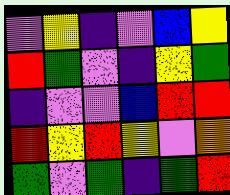[["violet", "yellow", "indigo", "violet", "blue", "yellow"], ["red", "green", "violet", "indigo", "yellow", "green"], ["indigo", "violet", "violet", "blue", "red", "red"], ["red", "yellow", "red", "yellow", "violet", "orange"], ["green", "violet", "green", "indigo", "green", "red"]]